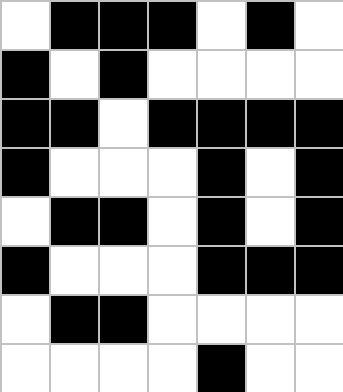[["white", "black", "black", "black", "white", "black", "white"], ["black", "white", "black", "white", "white", "white", "white"], ["black", "black", "white", "black", "black", "black", "black"], ["black", "white", "white", "white", "black", "white", "black"], ["white", "black", "black", "white", "black", "white", "black"], ["black", "white", "white", "white", "black", "black", "black"], ["white", "black", "black", "white", "white", "white", "white"], ["white", "white", "white", "white", "black", "white", "white"]]